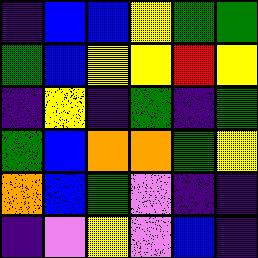[["indigo", "blue", "blue", "yellow", "green", "green"], ["green", "blue", "yellow", "yellow", "red", "yellow"], ["indigo", "yellow", "indigo", "green", "indigo", "green"], ["green", "blue", "orange", "orange", "green", "yellow"], ["orange", "blue", "green", "violet", "indigo", "indigo"], ["indigo", "violet", "yellow", "violet", "blue", "indigo"]]